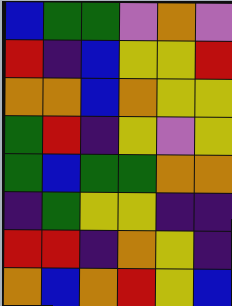[["blue", "green", "green", "violet", "orange", "violet"], ["red", "indigo", "blue", "yellow", "yellow", "red"], ["orange", "orange", "blue", "orange", "yellow", "yellow"], ["green", "red", "indigo", "yellow", "violet", "yellow"], ["green", "blue", "green", "green", "orange", "orange"], ["indigo", "green", "yellow", "yellow", "indigo", "indigo"], ["red", "red", "indigo", "orange", "yellow", "indigo"], ["orange", "blue", "orange", "red", "yellow", "blue"]]